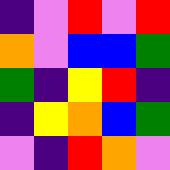[["indigo", "violet", "red", "violet", "red"], ["orange", "violet", "blue", "blue", "green"], ["green", "indigo", "yellow", "red", "indigo"], ["indigo", "yellow", "orange", "blue", "green"], ["violet", "indigo", "red", "orange", "violet"]]